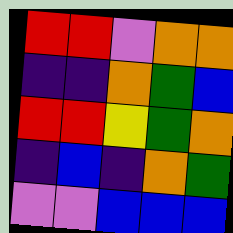[["red", "red", "violet", "orange", "orange"], ["indigo", "indigo", "orange", "green", "blue"], ["red", "red", "yellow", "green", "orange"], ["indigo", "blue", "indigo", "orange", "green"], ["violet", "violet", "blue", "blue", "blue"]]